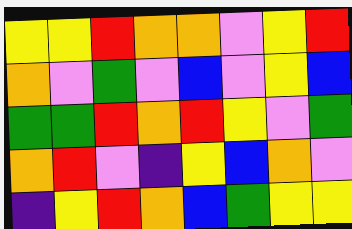[["yellow", "yellow", "red", "orange", "orange", "violet", "yellow", "red"], ["orange", "violet", "green", "violet", "blue", "violet", "yellow", "blue"], ["green", "green", "red", "orange", "red", "yellow", "violet", "green"], ["orange", "red", "violet", "indigo", "yellow", "blue", "orange", "violet"], ["indigo", "yellow", "red", "orange", "blue", "green", "yellow", "yellow"]]